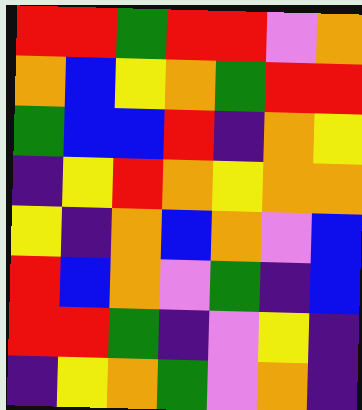[["red", "red", "green", "red", "red", "violet", "orange"], ["orange", "blue", "yellow", "orange", "green", "red", "red"], ["green", "blue", "blue", "red", "indigo", "orange", "yellow"], ["indigo", "yellow", "red", "orange", "yellow", "orange", "orange"], ["yellow", "indigo", "orange", "blue", "orange", "violet", "blue"], ["red", "blue", "orange", "violet", "green", "indigo", "blue"], ["red", "red", "green", "indigo", "violet", "yellow", "indigo"], ["indigo", "yellow", "orange", "green", "violet", "orange", "indigo"]]